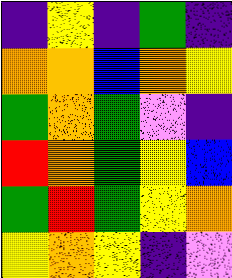[["indigo", "yellow", "indigo", "green", "indigo"], ["orange", "orange", "blue", "orange", "yellow"], ["green", "orange", "green", "violet", "indigo"], ["red", "orange", "green", "yellow", "blue"], ["green", "red", "green", "yellow", "orange"], ["yellow", "orange", "yellow", "indigo", "violet"]]